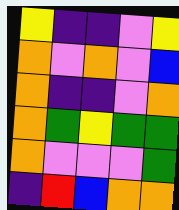[["yellow", "indigo", "indigo", "violet", "yellow"], ["orange", "violet", "orange", "violet", "blue"], ["orange", "indigo", "indigo", "violet", "orange"], ["orange", "green", "yellow", "green", "green"], ["orange", "violet", "violet", "violet", "green"], ["indigo", "red", "blue", "orange", "orange"]]